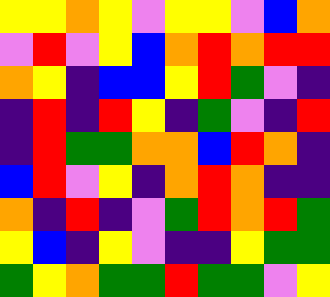[["yellow", "yellow", "orange", "yellow", "violet", "yellow", "yellow", "violet", "blue", "orange"], ["violet", "red", "violet", "yellow", "blue", "orange", "red", "orange", "red", "red"], ["orange", "yellow", "indigo", "blue", "blue", "yellow", "red", "green", "violet", "indigo"], ["indigo", "red", "indigo", "red", "yellow", "indigo", "green", "violet", "indigo", "red"], ["indigo", "red", "green", "green", "orange", "orange", "blue", "red", "orange", "indigo"], ["blue", "red", "violet", "yellow", "indigo", "orange", "red", "orange", "indigo", "indigo"], ["orange", "indigo", "red", "indigo", "violet", "green", "red", "orange", "red", "green"], ["yellow", "blue", "indigo", "yellow", "violet", "indigo", "indigo", "yellow", "green", "green"], ["green", "yellow", "orange", "green", "green", "red", "green", "green", "violet", "yellow"]]